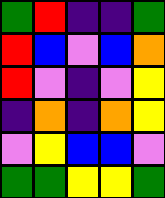[["green", "red", "indigo", "indigo", "green"], ["red", "blue", "violet", "blue", "orange"], ["red", "violet", "indigo", "violet", "yellow"], ["indigo", "orange", "indigo", "orange", "yellow"], ["violet", "yellow", "blue", "blue", "violet"], ["green", "green", "yellow", "yellow", "green"]]